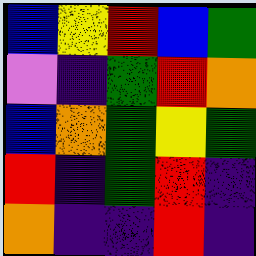[["blue", "yellow", "red", "blue", "green"], ["violet", "indigo", "green", "red", "orange"], ["blue", "orange", "green", "yellow", "green"], ["red", "indigo", "green", "red", "indigo"], ["orange", "indigo", "indigo", "red", "indigo"]]